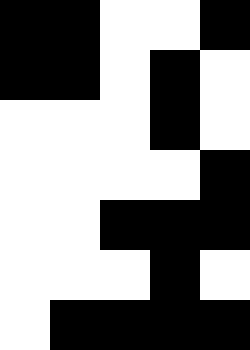[["black", "black", "white", "white", "black"], ["black", "black", "white", "black", "white"], ["white", "white", "white", "black", "white"], ["white", "white", "white", "white", "black"], ["white", "white", "black", "black", "black"], ["white", "white", "white", "black", "white"], ["white", "black", "black", "black", "black"]]